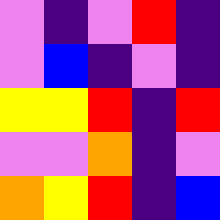[["violet", "indigo", "violet", "red", "indigo"], ["violet", "blue", "indigo", "violet", "indigo"], ["yellow", "yellow", "red", "indigo", "red"], ["violet", "violet", "orange", "indigo", "violet"], ["orange", "yellow", "red", "indigo", "blue"]]